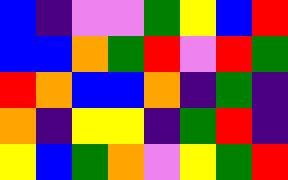[["blue", "indigo", "violet", "violet", "green", "yellow", "blue", "red"], ["blue", "blue", "orange", "green", "red", "violet", "red", "green"], ["red", "orange", "blue", "blue", "orange", "indigo", "green", "indigo"], ["orange", "indigo", "yellow", "yellow", "indigo", "green", "red", "indigo"], ["yellow", "blue", "green", "orange", "violet", "yellow", "green", "red"]]